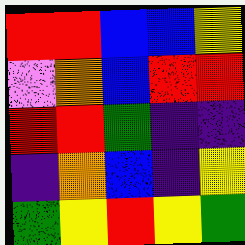[["red", "red", "blue", "blue", "yellow"], ["violet", "orange", "blue", "red", "red"], ["red", "red", "green", "indigo", "indigo"], ["indigo", "orange", "blue", "indigo", "yellow"], ["green", "yellow", "red", "yellow", "green"]]